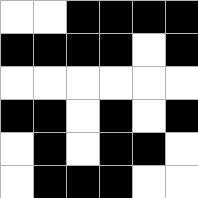[["white", "white", "black", "black", "black", "black"], ["black", "black", "black", "black", "white", "black"], ["white", "white", "white", "white", "white", "white"], ["black", "black", "white", "black", "white", "black"], ["white", "black", "white", "black", "black", "white"], ["white", "black", "black", "black", "white", "white"]]